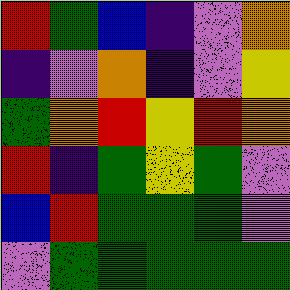[["red", "green", "blue", "indigo", "violet", "orange"], ["indigo", "violet", "orange", "indigo", "violet", "yellow"], ["green", "orange", "red", "yellow", "red", "orange"], ["red", "indigo", "green", "yellow", "green", "violet"], ["blue", "red", "green", "green", "green", "violet"], ["violet", "green", "green", "green", "green", "green"]]